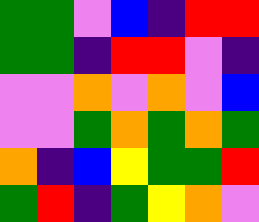[["green", "green", "violet", "blue", "indigo", "red", "red"], ["green", "green", "indigo", "red", "red", "violet", "indigo"], ["violet", "violet", "orange", "violet", "orange", "violet", "blue"], ["violet", "violet", "green", "orange", "green", "orange", "green"], ["orange", "indigo", "blue", "yellow", "green", "green", "red"], ["green", "red", "indigo", "green", "yellow", "orange", "violet"]]